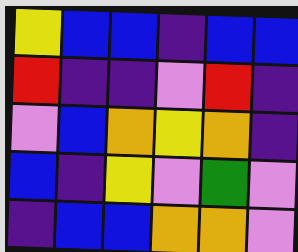[["yellow", "blue", "blue", "indigo", "blue", "blue"], ["red", "indigo", "indigo", "violet", "red", "indigo"], ["violet", "blue", "orange", "yellow", "orange", "indigo"], ["blue", "indigo", "yellow", "violet", "green", "violet"], ["indigo", "blue", "blue", "orange", "orange", "violet"]]